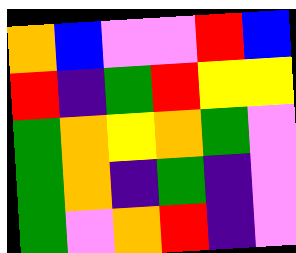[["orange", "blue", "violet", "violet", "red", "blue"], ["red", "indigo", "green", "red", "yellow", "yellow"], ["green", "orange", "yellow", "orange", "green", "violet"], ["green", "orange", "indigo", "green", "indigo", "violet"], ["green", "violet", "orange", "red", "indigo", "violet"]]